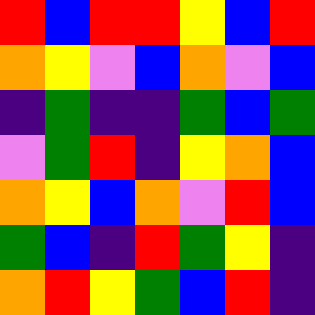[["red", "blue", "red", "red", "yellow", "blue", "red"], ["orange", "yellow", "violet", "blue", "orange", "violet", "blue"], ["indigo", "green", "indigo", "indigo", "green", "blue", "green"], ["violet", "green", "red", "indigo", "yellow", "orange", "blue"], ["orange", "yellow", "blue", "orange", "violet", "red", "blue"], ["green", "blue", "indigo", "red", "green", "yellow", "indigo"], ["orange", "red", "yellow", "green", "blue", "red", "indigo"]]